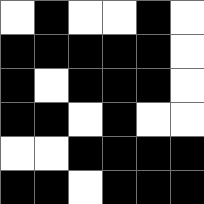[["white", "black", "white", "white", "black", "white"], ["black", "black", "black", "black", "black", "white"], ["black", "white", "black", "black", "black", "white"], ["black", "black", "white", "black", "white", "white"], ["white", "white", "black", "black", "black", "black"], ["black", "black", "white", "black", "black", "black"]]